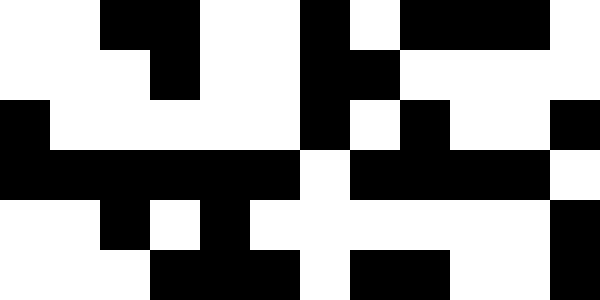[["white", "white", "black", "black", "white", "white", "black", "white", "black", "black", "black", "white"], ["white", "white", "white", "black", "white", "white", "black", "black", "white", "white", "white", "white"], ["black", "white", "white", "white", "white", "white", "black", "white", "black", "white", "white", "black"], ["black", "black", "black", "black", "black", "black", "white", "black", "black", "black", "black", "white"], ["white", "white", "black", "white", "black", "white", "white", "white", "white", "white", "white", "black"], ["white", "white", "white", "black", "black", "black", "white", "black", "black", "white", "white", "black"]]